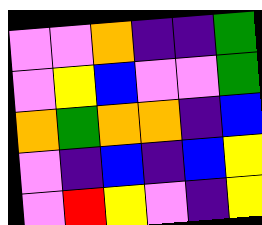[["violet", "violet", "orange", "indigo", "indigo", "green"], ["violet", "yellow", "blue", "violet", "violet", "green"], ["orange", "green", "orange", "orange", "indigo", "blue"], ["violet", "indigo", "blue", "indigo", "blue", "yellow"], ["violet", "red", "yellow", "violet", "indigo", "yellow"]]